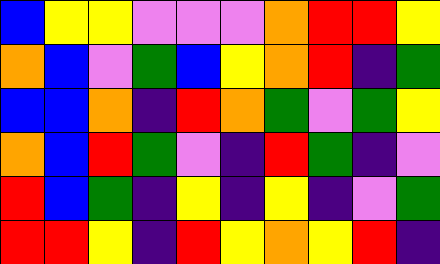[["blue", "yellow", "yellow", "violet", "violet", "violet", "orange", "red", "red", "yellow"], ["orange", "blue", "violet", "green", "blue", "yellow", "orange", "red", "indigo", "green"], ["blue", "blue", "orange", "indigo", "red", "orange", "green", "violet", "green", "yellow"], ["orange", "blue", "red", "green", "violet", "indigo", "red", "green", "indigo", "violet"], ["red", "blue", "green", "indigo", "yellow", "indigo", "yellow", "indigo", "violet", "green"], ["red", "red", "yellow", "indigo", "red", "yellow", "orange", "yellow", "red", "indigo"]]